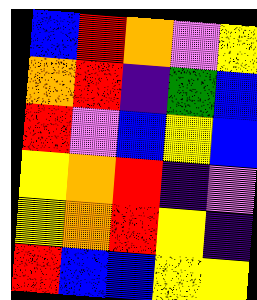[["blue", "red", "orange", "violet", "yellow"], ["orange", "red", "indigo", "green", "blue"], ["red", "violet", "blue", "yellow", "blue"], ["yellow", "orange", "red", "indigo", "violet"], ["yellow", "orange", "red", "yellow", "indigo"], ["red", "blue", "blue", "yellow", "yellow"]]